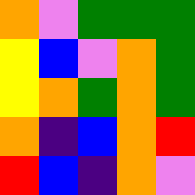[["orange", "violet", "green", "green", "green"], ["yellow", "blue", "violet", "orange", "green"], ["yellow", "orange", "green", "orange", "green"], ["orange", "indigo", "blue", "orange", "red"], ["red", "blue", "indigo", "orange", "violet"]]